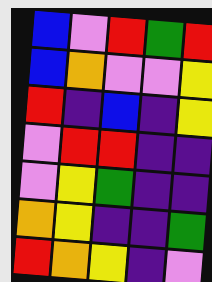[["blue", "violet", "red", "green", "red"], ["blue", "orange", "violet", "violet", "yellow"], ["red", "indigo", "blue", "indigo", "yellow"], ["violet", "red", "red", "indigo", "indigo"], ["violet", "yellow", "green", "indigo", "indigo"], ["orange", "yellow", "indigo", "indigo", "green"], ["red", "orange", "yellow", "indigo", "violet"]]